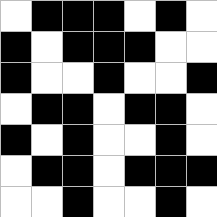[["white", "black", "black", "black", "white", "black", "white"], ["black", "white", "black", "black", "black", "white", "white"], ["black", "white", "white", "black", "white", "white", "black"], ["white", "black", "black", "white", "black", "black", "white"], ["black", "white", "black", "white", "white", "black", "white"], ["white", "black", "black", "white", "black", "black", "black"], ["white", "white", "black", "white", "white", "black", "white"]]